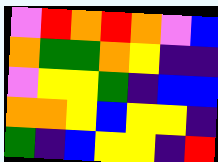[["violet", "red", "orange", "red", "orange", "violet", "blue"], ["orange", "green", "green", "orange", "yellow", "indigo", "indigo"], ["violet", "yellow", "yellow", "green", "indigo", "blue", "blue"], ["orange", "orange", "yellow", "blue", "yellow", "yellow", "indigo"], ["green", "indigo", "blue", "yellow", "yellow", "indigo", "red"]]